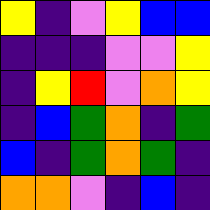[["yellow", "indigo", "violet", "yellow", "blue", "blue"], ["indigo", "indigo", "indigo", "violet", "violet", "yellow"], ["indigo", "yellow", "red", "violet", "orange", "yellow"], ["indigo", "blue", "green", "orange", "indigo", "green"], ["blue", "indigo", "green", "orange", "green", "indigo"], ["orange", "orange", "violet", "indigo", "blue", "indigo"]]